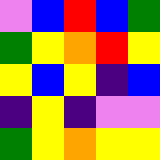[["violet", "blue", "red", "blue", "green"], ["green", "yellow", "orange", "red", "yellow"], ["yellow", "blue", "yellow", "indigo", "blue"], ["indigo", "yellow", "indigo", "violet", "violet"], ["green", "yellow", "orange", "yellow", "yellow"]]